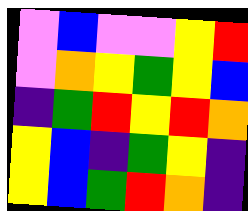[["violet", "blue", "violet", "violet", "yellow", "red"], ["violet", "orange", "yellow", "green", "yellow", "blue"], ["indigo", "green", "red", "yellow", "red", "orange"], ["yellow", "blue", "indigo", "green", "yellow", "indigo"], ["yellow", "blue", "green", "red", "orange", "indigo"]]